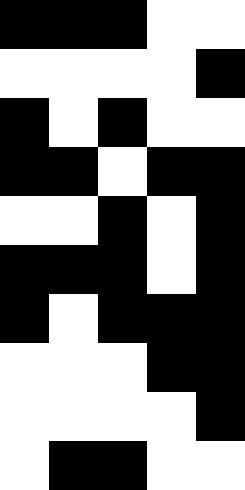[["black", "black", "black", "white", "white"], ["white", "white", "white", "white", "black"], ["black", "white", "black", "white", "white"], ["black", "black", "white", "black", "black"], ["white", "white", "black", "white", "black"], ["black", "black", "black", "white", "black"], ["black", "white", "black", "black", "black"], ["white", "white", "white", "black", "black"], ["white", "white", "white", "white", "black"], ["white", "black", "black", "white", "white"]]